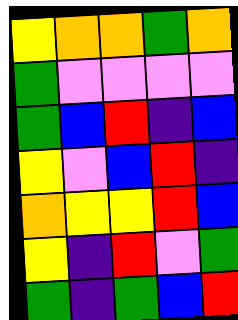[["yellow", "orange", "orange", "green", "orange"], ["green", "violet", "violet", "violet", "violet"], ["green", "blue", "red", "indigo", "blue"], ["yellow", "violet", "blue", "red", "indigo"], ["orange", "yellow", "yellow", "red", "blue"], ["yellow", "indigo", "red", "violet", "green"], ["green", "indigo", "green", "blue", "red"]]